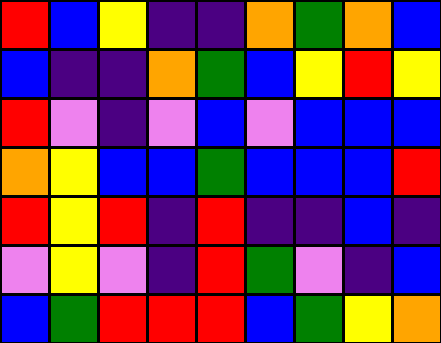[["red", "blue", "yellow", "indigo", "indigo", "orange", "green", "orange", "blue"], ["blue", "indigo", "indigo", "orange", "green", "blue", "yellow", "red", "yellow"], ["red", "violet", "indigo", "violet", "blue", "violet", "blue", "blue", "blue"], ["orange", "yellow", "blue", "blue", "green", "blue", "blue", "blue", "red"], ["red", "yellow", "red", "indigo", "red", "indigo", "indigo", "blue", "indigo"], ["violet", "yellow", "violet", "indigo", "red", "green", "violet", "indigo", "blue"], ["blue", "green", "red", "red", "red", "blue", "green", "yellow", "orange"]]